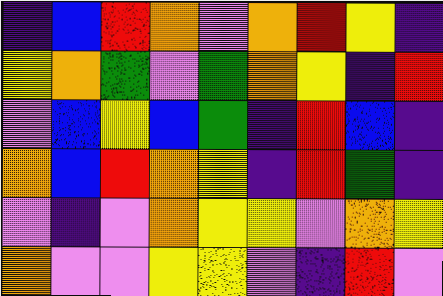[["indigo", "blue", "red", "orange", "violet", "orange", "red", "yellow", "indigo"], ["yellow", "orange", "green", "violet", "green", "orange", "yellow", "indigo", "red"], ["violet", "blue", "yellow", "blue", "green", "indigo", "red", "blue", "indigo"], ["orange", "blue", "red", "orange", "yellow", "indigo", "red", "green", "indigo"], ["violet", "indigo", "violet", "orange", "yellow", "yellow", "violet", "orange", "yellow"], ["orange", "violet", "violet", "yellow", "yellow", "violet", "indigo", "red", "violet"]]